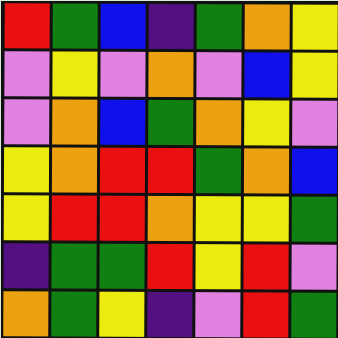[["red", "green", "blue", "indigo", "green", "orange", "yellow"], ["violet", "yellow", "violet", "orange", "violet", "blue", "yellow"], ["violet", "orange", "blue", "green", "orange", "yellow", "violet"], ["yellow", "orange", "red", "red", "green", "orange", "blue"], ["yellow", "red", "red", "orange", "yellow", "yellow", "green"], ["indigo", "green", "green", "red", "yellow", "red", "violet"], ["orange", "green", "yellow", "indigo", "violet", "red", "green"]]